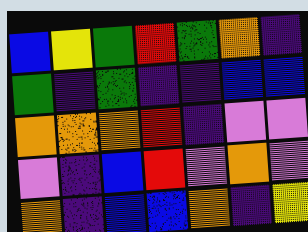[["blue", "yellow", "green", "red", "green", "orange", "indigo"], ["green", "indigo", "green", "indigo", "indigo", "blue", "blue"], ["orange", "orange", "orange", "red", "indigo", "violet", "violet"], ["violet", "indigo", "blue", "red", "violet", "orange", "violet"], ["orange", "indigo", "blue", "blue", "orange", "indigo", "yellow"]]